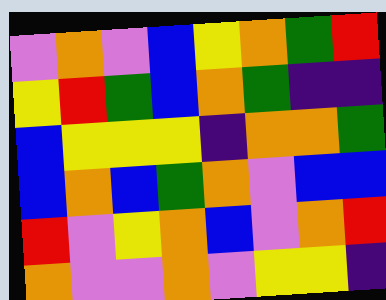[["violet", "orange", "violet", "blue", "yellow", "orange", "green", "red"], ["yellow", "red", "green", "blue", "orange", "green", "indigo", "indigo"], ["blue", "yellow", "yellow", "yellow", "indigo", "orange", "orange", "green"], ["blue", "orange", "blue", "green", "orange", "violet", "blue", "blue"], ["red", "violet", "yellow", "orange", "blue", "violet", "orange", "red"], ["orange", "violet", "violet", "orange", "violet", "yellow", "yellow", "indigo"]]